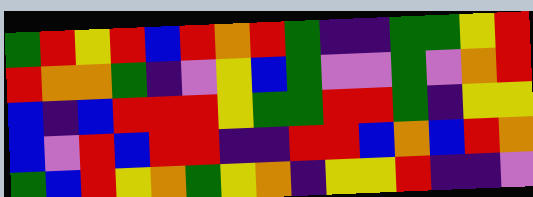[["green", "red", "yellow", "red", "blue", "red", "orange", "red", "green", "indigo", "indigo", "green", "green", "yellow", "red"], ["red", "orange", "orange", "green", "indigo", "violet", "yellow", "blue", "green", "violet", "violet", "green", "violet", "orange", "red"], ["blue", "indigo", "blue", "red", "red", "red", "yellow", "green", "green", "red", "red", "green", "indigo", "yellow", "yellow"], ["blue", "violet", "red", "blue", "red", "red", "indigo", "indigo", "red", "red", "blue", "orange", "blue", "red", "orange"], ["green", "blue", "red", "yellow", "orange", "green", "yellow", "orange", "indigo", "yellow", "yellow", "red", "indigo", "indigo", "violet"]]